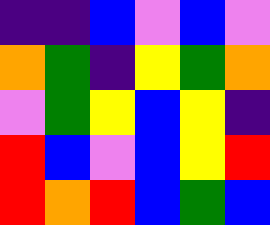[["indigo", "indigo", "blue", "violet", "blue", "violet"], ["orange", "green", "indigo", "yellow", "green", "orange"], ["violet", "green", "yellow", "blue", "yellow", "indigo"], ["red", "blue", "violet", "blue", "yellow", "red"], ["red", "orange", "red", "blue", "green", "blue"]]